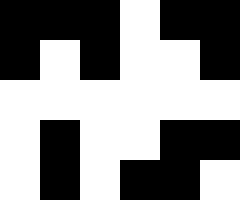[["black", "black", "black", "white", "black", "black"], ["black", "white", "black", "white", "white", "black"], ["white", "white", "white", "white", "white", "white"], ["white", "black", "white", "white", "black", "black"], ["white", "black", "white", "black", "black", "white"]]